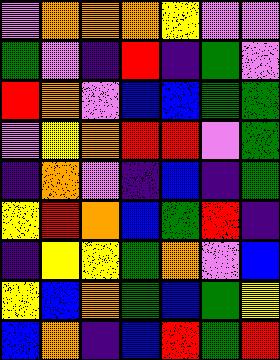[["violet", "orange", "orange", "orange", "yellow", "violet", "violet"], ["green", "violet", "indigo", "red", "indigo", "green", "violet"], ["red", "orange", "violet", "blue", "blue", "green", "green"], ["violet", "yellow", "orange", "red", "red", "violet", "green"], ["indigo", "orange", "violet", "indigo", "blue", "indigo", "green"], ["yellow", "red", "orange", "blue", "green", "red", "indigo"], ["indigo", "yellow", "yellow", "green", "orange", "violet", "blue"], ["yellow", "blue", "orange", "green", "blue", "green", "yellow"], ["blue", "orange", "indigo", "blue", "red", "green", "red"]]